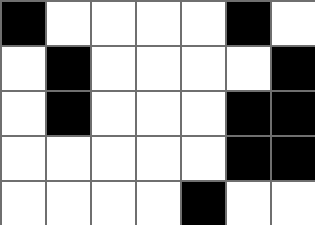[["black", "white", "white", "white", "white", "black", "white"], ["white", "black", "white", "white", "white", "white", "black"], ["white", "black", "white", "white", "white", "black", "black"], ["white", "white", "white", "white", "white", "black", "black"], ["white", "white", "white", "white", "black", "white", "white"]]